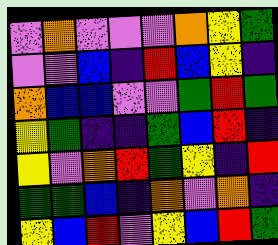[["violet", "orange", "violet", "violet", "violet", "orange", "yellow", "green"], ["violet", "violet", "blue", "indigo", "red", "blue", "yellow", "indigo"], ["orange", "blue", "blue", "violet", "violet", "green", "red", "green"], ["yellow", "green", "indigo", "indigo", "green", "blue", "red", "indigo"], ["yellow", "violet", "orange", "red", "green", "yellow", "indigo", "red"], ["green", "green", "blue", "indigo", "orange", "violet", "orange", "indigo"], ["yellow", "blue", "red", "violet", "yellow", "blue", "red", "green"]]